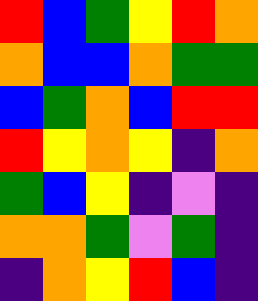[["red", "blue", "green", "yellow", "red", "orange"], ["orange", "blue", "blue", "orange", "green", "green"], ["blue", "green", "orange", "blue", "red", "red"], ["red", "yellow", "orange", "yellow", "indigo", "orange"], ["green", "blue", "yellow", "indigo", "violet", "indigo"], ["orange", "orange", "green", "violet", "green", "indigo"], ["indigo", "orange", "yellow", "red", "blue", "indigo"]]